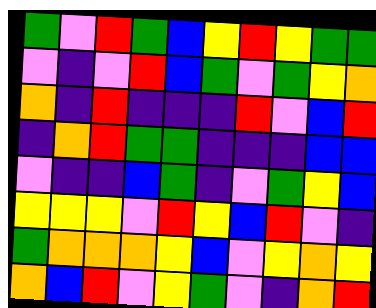[["green", "violet", "red", "green", "blue", "yellow", "red", "yellow", "green", "green"], ["violet", "indigo", "violet", "red", "blue", "green", "violet", "green", "yellow", "orange"], ["orange", "indigo", "red", "indigo", "indigo", "indigo", "red", "violet", "blue", "red"], ["indigo", "orange", "red", "green", "green", "indigo", "indigo", "indigo", "blue", "blue"], ["violet", "indigo", "indigo", "blue", "green", "indigo", "violet", "green", "yellow", "blue"], ["yellow", "yellow", "yellow", "violet", "red", "yellow", "blue", "red", "violet", "indigo"], ["green", "orange", "orange", "orange", "yellow", "blue", "violet", "yellow", "orange", "yellow"], ["orange", "blue", "red", "violet", "yellow", "green", "violet", "indigo", "orange", "red"]]